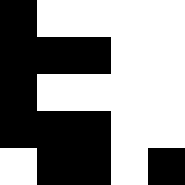[["black", "white", "white", "white", "white"], ["black", "black", "black", "white", "white"], ["black", "white", "white", "white", "white"], ["black", "black", "black", "white", "white"], ["white", "black", "black", "white", "black"]]